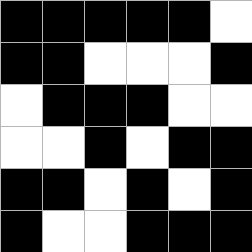[["black", "black", "black", "black", "black", "white"], ["black", "black", "white", "white", "white", "black"], ["white", "black", "black", "black", "white", "white"], ["white", "white", "black", "white", "black", "black"], ["black", "black", "white", "black", "white", "black"], ["black", "white", "white", "black", "black", "black"]]